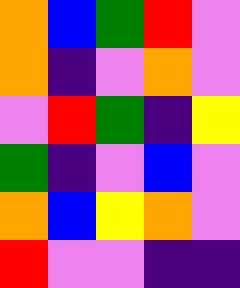[["orange", "blue", "green", "red", "violet"], ["orange", "indigo", "violet", "orange", "violet"], ["violet", "red", "green", "indigo", "yellow"], ["green", "indigo", "violet", "blue", "violet"], ["orange", "blue", "yellow", "orange", "violet"], ["red", "violet", "violet", "indigo", "indigo"]]